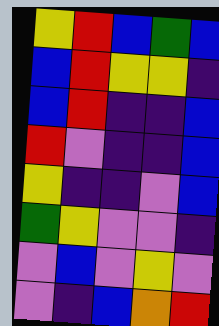[["yellow", "red", "blue", "green", "blue"], ["blue", "red", "yellow", "yellow", "indigo"], ["blue", "red", "indigo", "indigo", "blue"], ["red", "violet", "indigo", "indigo", "blue"], ["yellow", "indigo", "indigo", "violet", "blue"], ["green", "yellow", "violet", "violet", "indigo"], ["violet", "blue", "violet", "yellow", "violet"], ["violet", "indigo", "blue", "orange", "red"]]